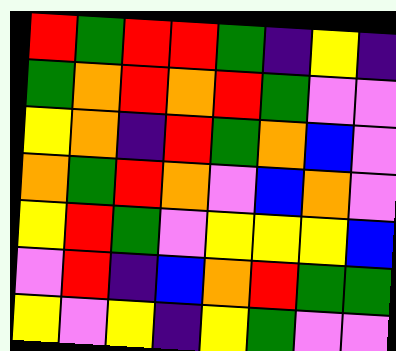[["red", "green", "red", "red", "green", "indigo", "yellow", "indigo"], ["green", "orange", "red", "orange", "red", "green", "violet", "violet"], ["yellow", "orange", "indigo", "red", "green", "orange", "blue", "violet"], ["orange", "green", "red", "orange", "violet", "blue", "orange", "violet"], ["yellow", "red", "green", "violet", "yellow", "yellow", "yellow", "blue"], ["violet", "red", "indigo", "blue", "orange", "red", "green", "green"], ["yellow", "violet", "yellow", "indigo", "yellow", "green", "violet", "violet"]]